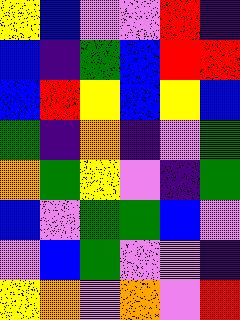[["yellow", "blue", "violet", "violet", "red", "indigo"], ["blue", "indigo", "green", "blue", "red", "red"], ["blue", "red", "yellow", "blue", "yellow", "blue"], ["green", "indigo", "orange", "indigo", "violet", "green"], ["orange", "green", "yellow", "violet", "indigo", "green"], ["blue", "violet", "green", "green", "blue", "violet"], ["violet", "blue", "green", "violet", "violet", "indigo"], ["yellow", "orange", "violet", "orange", "violet", "red"]]